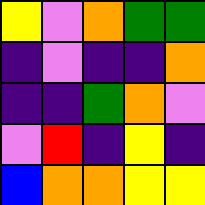[["yellow", "violet", "orange", "green", "green"], ["indigo", "violet", "indigo", "indigo", "orange"], ["indigo", "indigo", "green", "orange", "violet"], ["violet", "red", "indigo", "yellow", "indigo"], ["blue", "orange", "orange", "yellow", "yellow"]]